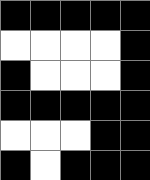[["black", "black", "black", "black", "black"], ["white", "white", "white", "white", "black"], ["black", "white", "white", "white", "black"], ["black", "black", "black", "black", "black"], ["white", "white", "white", "black", "black"], ["black", "white", "black", "black", "black"]]